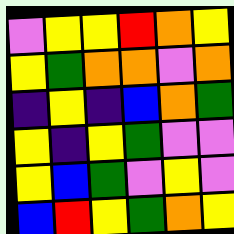[["violet", "yellow", "yellow", "red", "orange", "yellow"], ["yellow", "green", "orange", "orange", "violet", "orange"], ["indigo", "yellow", "indigo", "blue", "orange", "green"], ["yellow", "indigo", "yellow", "green", "violet", "violet"], ["yellow", "blue", "green", "violet", "yellow", "violet"], ["blue", "red", "yellow", "green", "orange", "yellow"]]